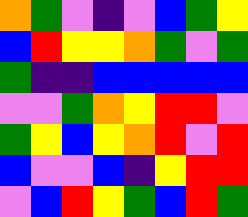[["orange", "green", "violet", "indigo", "violet", "blue", "green", "yellow"], ["blue", "red", "yellow", "yellow", "orange", "green", "violet", "green"], ["green", "indigo", "indigo", "blue", "blue", "blue", "blue", "blue"], ["violet", "violet", "green", "orange", "yellow", "red", "red", "violet"], ["green", "yellow", "blue", "yellow", "orange", "red", "violet", "red"], ["blue", "violet", "violet", "blue", "indigo", "yellow", "red", "red"], ["violet", "blue", "red", "yellow", "green", "blue", "red", "green"]]